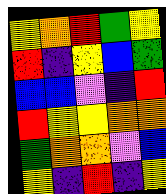[["yellow", "orange", "red", "green", "yellow"], ["red", "indigo", "yellow", "blue", "green"], ["blue", "blue", "violet", "indigo", "red"], ["red", "yellow", "yellow", "orange", "orange"], ["green", "orange", "orange", "violet", "blue"], ["yellow", "indigo", "red", "indigo", "yellow"]]